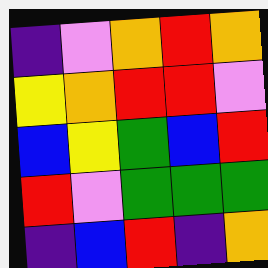[["indigo", "violet", "orange", "red", "orange"], ["yellow", "orange", "red", "red", "violet"], ["blue", "yellow", "green", "blue", "red"], ["red", "violet", "green", "green", "green"], ["indigo", "blue", "red", "indigo", "orange"]]